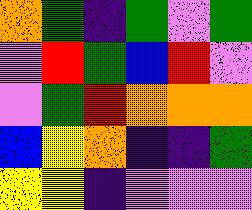[["orange", "green", "indigo", "green", "violet", "green"], ["violet", "red", "green", "blue", "red", "violet"], ["violet", "green", "red", "orange", "orange", "orange"], ["blue", "yellow", "orange", "indigo", "indigo", "green"], ["yellow", "yellow", "indigo", "violet", "violet", "violet"]]